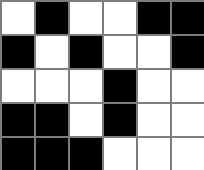[["white", "black", "white", "white", "black", "black"], ["black", "white", "black", "white", "white", "black"], ["white", "white", "white", "black", "white", "white"], ["black", "black", "white", "black", "white", "white"], ["black", "black", "black", "white", "white", "white"]]